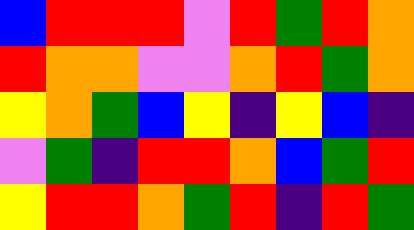[["blue", "red", "red", "red", "violet", "red", "green", "red", "orange"], ["red", "orange", "orange", "violet", "violet", "orange", "red", "green", "orange"], ["yellow", "orange", "green", "blue", "yellow", "indigo", "yellow", "blue", "indigo"], ["violet", "green", "indigo", "red", "red", "orange", "blue", "green", "red"], ["yellow", "red", "red", "orange", "green", "red", "indigo", "red", "green"]]